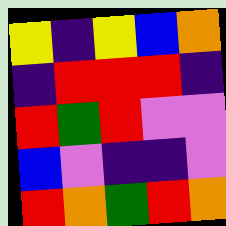[["yellow", "indigo", "yellow", "blue", "orange"], ["indigo", "red", "red", "red", "indigo"], ["red", "green", "red", "violet", "violet"], ["blue", "violet", "indigo", "indigo", "violet"], ["red", "orange", "green", "red", "orange"]]